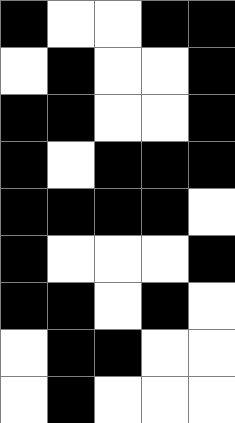[["black", "white", "white", "black", "black"], ["white", "black", "white", "white", "black"], ["black", "black", "white", "white", "black"], ["black", "white", "black", "black", "black"], ["black", "black", "black", "black", "white"], ["black", "white", "white", "white", "black"], ["black", "black", "white", "black", "white"], ["white", "black", "black", "white", "white"], ["white", "black", "white", "white", "white"]]